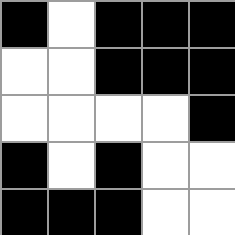[["black", "white", "black", "black", "black"], ["white", "white", "black", "black", "black"], ["white", "white", "white", "white", "black"], ["black", "white", "black", "white", "white"], ["black", "black", "black", "white", "white"]]